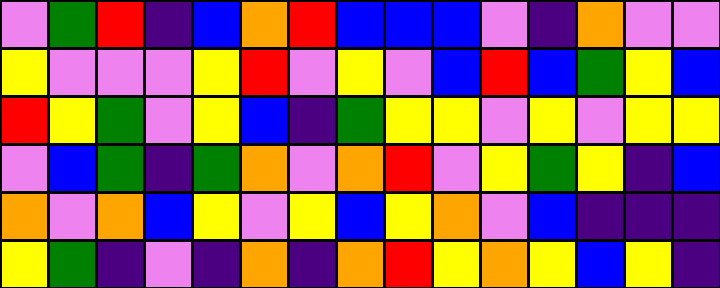[["violet", "green", "red", "indigo", "blue", "orange", "red", "blue", "blue", "blue", "violet", "indigo", "orange", "violet", "violet"], ["yellow", "violet", "violet", "violet", "yellow", "red", "violet", "yellow", "violet", "blue", "red", "blue", "green", "yellow", "blue"], ["red", "yellow", "green", "violet", "yellow", "blue", "indigo", "green", "yellow", "yellow", "violet", "yellow", "violet", "yellow", "yellow"], ["violet", "blue", "green", "indigo", "green", "orange", "violet", "orange", "red", "violet", "yellow", "green", "yellow", "indigo", "blue"], ["orange", "violet", "orange", "blue", "yellow", "violet", "yellow", "blue", "yellow", "orange", "violet", "blue", "indigo", "indigo", "indigo"], ["yellow", "green", "indigo", "violet", "indigo", "orange", "indigo", "orange", "red", "yellow", "orange", "yellow", "blue", "yellow", "indigo"]]